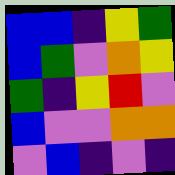[["blue", "blue", "indigo", "yellow", "green"], ["blue", "green", "violet", "orange", "yellow"], ["green", "indigo", "yellow", "red", "violet"], ["blue", "violet", "violet", "orange", "orange"], ["violet", "blue", "indigo", "violet", "indigo"]]